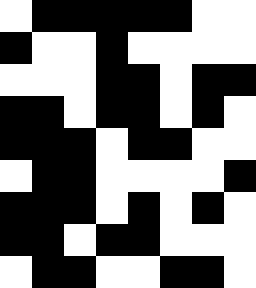[["white", "black", "black", "black", "black", "black", "white", "white"], ["black", "white", "white", "black", "white", "white", "white", "white"], ["white", "white", "white", "black", "black", "white", "black", "black"], ["black", "black", "white", "black", "black", "white", "black", "white"], ["black", "black", "black", "white", "black", "black", "white", "white"], ["white", "black", "black", "white", "white", "white", "white", "black"], ["black", "black", "black", "white", "black", "white", "black", "white"], ["black", "black", "white", "black", "black", "white", "white", "white"], ["white", "black", "black", "white", "white", "black", "black", "white"]]